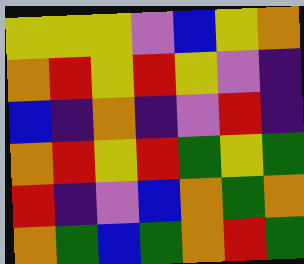[["yellow", "yellow", "yellow", "violet", "blue", "yellow", "orange"], ["orange", "red", "yellow", "red", "yellow", "violet", "indigo"], ["blue", "indigo", "orange", "indigo", "violet", "red", "indigo"], ["orange", "red", "yellow", "red", "green", "yellow", "green"], ["red", "indigo", "violet", "blue", "orange", "green", "orange"], ["orange", "green", "blue", "green", "orange", "red", "green"]]